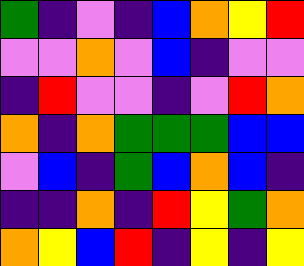[["green", "indigo", "violet", "indigo", "blue", "orange", "yellow", "red"], ["violet", "violet", "orange", "violet", "blue", "indigo", "violet", "violet"], ["indigo", "red", "violet", "violet", "indigo", "violet", "red", "orange"], ["orange", "indigo", "orange", "green", "green", "green", "blue", "blue"], ["violet", "blue", "indigo", "green", "blue", "orange", "blue", "indigo"], ["indigo", "indigo", "orange", "indigo", "red", "yellow", "green", "orange"], ["orange", "yellow", "blue", "red", "indigo", "yellow", "indigo", "yellow"]]